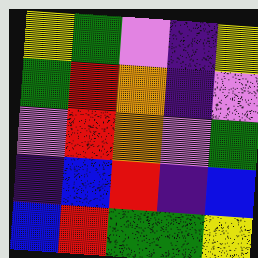[["yellow", "green", "violet", "indigo", "yellow"], ["green", "red", "orange", "indigo", "violet"], ["violet", "red", "orange", "violet", "green"], ["indigo", "blue", "red", "indigo", "blue"], ["blue", "red", "green", "green", "yellow"]]